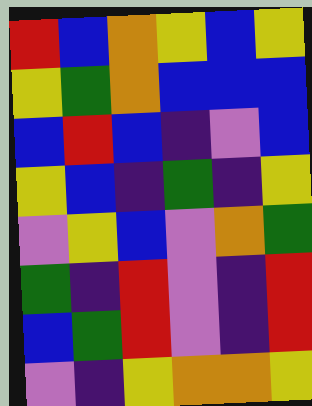[["red", "blue", "orange", "yellow", "blue", "yellow"], ["yellow", "green", "orange", "blue", "blue", "blue"], ["blue", "red", "blue", "indigo", "violet", "blue"], ["yellow", "blue", "indigo", "green", "indigo", "yellow"], ["violet", "yellow", "blue", "violet", "orange", "green"], ["green", "indigo", "red", "violet", "indigo", "red"], ["blue", "green", "red", "violet", "indigo", "red"], ["violet", "indigo", "yellow", "orange", "orange", "yellow"]]